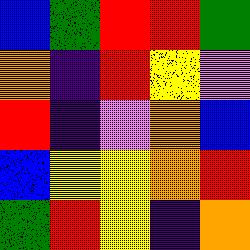[["blue", "green", "red", "red", "green"], ["orange", "indigo", "red", "yellow", "violet"], ["red", "indigo", "violet", "orange", "blue"], ["blue", "yellow", "yellow", "orange", "red"], ["green", "red", "yellow", "indigo", "orange"]]